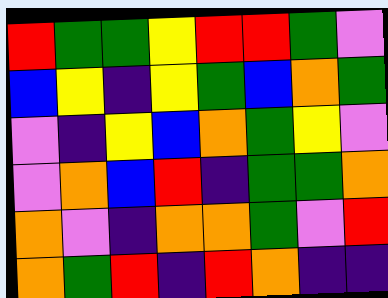[["red", "green", "green", "yellow", "red", "red", "green", "violet"], ["blue", "yellow", "indigo", "yellow", "green", "blue", "orange", "green"], ["violet", "indigo", "yellow", "blue", "orange", "green", "yellow", "violet"], ["violet", "orange", "blue", "red", "indigo", "green", "green", "orange"], ["orange", "violet", "indigo", "orange", "orange", "green", "violet", "red"], ["orange", "green", "red", "indigo", "red", "orange", "indigo", "indigo"]]